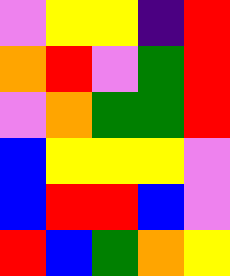[["violet", "yellow", "yellow", "indigo", "red"], ["orange", "red", "violet", "green", "red"], ["violet", "orange", "green", "green", "red"], ["blue", "yellow", "yellow", "yellow", "violet"], ["blue", "red", "red", "blue", "violet"], ["red", "blue", "green", "orange", "yellow"]]